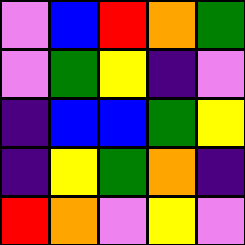[["violet", "blue", "red", "orange", "green"], ["violet", "green", "yellow", "indigo", "violet"], ["indigo", "blue", "blue", "green", "yellow"], ["indigo", "yellow", "green", "orange", "indigo"], ["red", "orange", "violet", "yellow", "violet"]]